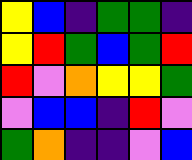[["yellow", "blue", "indigo", "green", "green", "indigo"], ["yellow", "red", "green", "blue", "green", "red"], ["red", "violet", "orange", "yellow", "yellow", "green"], ["violet", "blue", "blue", "indigo", "red", "violet"], ["green", "orange", "indigo", "indigo", "violet", "blue"]]